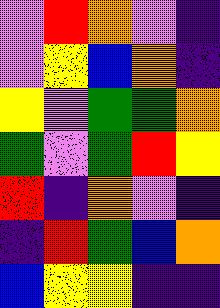[["violet", "red", "orange", "violet", "indigo"], ["violet", "yellow", "blue", "orange", "indigo"], ["yellow", "violet", "green", "green", "orange"], ["green", "violet", "green", "red", "yellow"], ["red", "indigo", "orange", "violet", "indigo"], ["indigo", "red", "green", "blue", "orange"], ["blue", "yellow", "yellow", "indigo", "indigo"]]